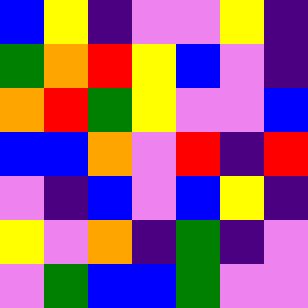[["blue", "yellow", "indigo", "violet", "violet", "yellow", "indigo"], ["green", "orange", "red", "yellow", "blue", "violet", "indigo"], ["orange", "red", "green", "yellow", "violet", "violet", "blue"], ["blue", "blue", "orange", "violet", "red", "indigo", "red"], ["violet", "indigo", "blue", "violet", "blue", "yellow", "indigo"], ["yellow", "violet", "orange", "indigo", "green", "indigo", "violet"], ["violet", "green", "blue", "blue", "green", "violet", "violet"]]